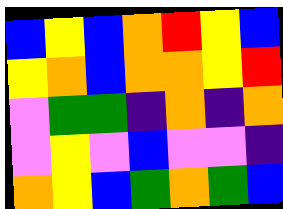[["blue", "yellow", "blue", "orange", "red", "yellow", "blue"], ["yellow", "orange", "blue", "orange", "orange", "yellow", "red"], ["violet", "green", "green", "indigo", "orange", "indigo", "orange"], ["violet", "yellow", "violet", "blue", "violet", "violet", "indigo"], ["orange", "yellow", "blue", "green", "orange", "green", "blue"]]